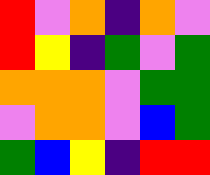[["red", "violet", "orange", "indigo", "orange", "violet"], ["red", "yellow", "indigo", "green", "violet", "green"], ["orange", "orange", "orange", "violet", "green", "green"], ["violet", "orange", "orange", "violet", "blue", "green"], ["green", "blue", "yellow", "indigo", "red", "red"]]